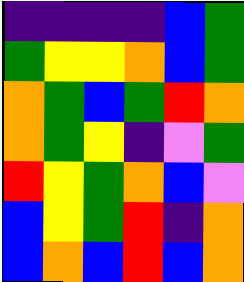[["indigo", "indigo", "indigo", "indigo", "blue", "green"], ["green", "yellow", "yellow", "orange", "blue", "green"], ["orange", "green", "blue", "green", "red", "orange"], ["orange", "green", "yellow", "indigo", "violet", "green"], ["red", "yellow", "green", "orange", "blue", "violet"], ["blue", "yellow", "green", "red", "indigo", "orange"], ["blue", "orange", "blue", "red", "blue", "orange"]]